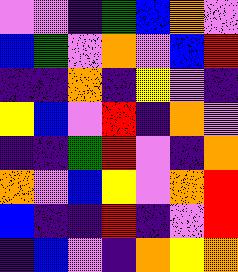[["violet", "violet", "indigo", "green", "blue", "orange", "violet"], ["blue", "green", "violet", "orange", "violet", "blue", "red"], ["indigo", "indigo", "orange", "indigo", "yellow", "violet", "indigo"], ["yellow", "blue", "violet", "red", "indigo", "orange", "violet"], ["indigo", "indigo", "green", "red", "violet", "indigo", "orange"], ["orange", "violet", "blue", "yellow", "violet", "orange", "red"], ["blue", "indigo", "indigo", "red", "indigo", "violet", "red"], ["indigo", "blue", "violet", "indigo", "orange", "yellow", "orange"]]